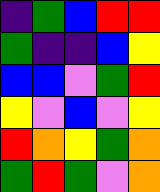[["indigo", "green", "blue", "red", "red"], ["green", "indigo", "indigo", "blue", "yellow"], ["blue", "blue", "violet", "green", "red"], ["yellow", "violet", "blue", "violet", "yellow"], ["red", "orange", "yellow", "green", "orange"], ["green", "red", "green", "violet", "orange"]]